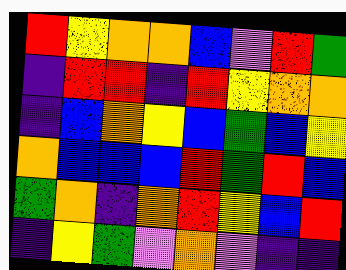[["red", "yellow", "orange", "orange", "blue", "violet", "red", "green"], ["indigo", "red", "red", "indigo", "red", "yellow", "orange", "orange"], ["indigo", "blue", "orange", "yellow", "blue", "green", "blue", "yellow"], ["orange", "blue", "blue", "blue", "red", "green", "red", "blue"], ["green", "orange", "indigo", "orange", "red", "yellow", "blue", "red"], ["indigo", "yellow", "green", "violet", "orange", "violet", "indigo", "indigo"]]